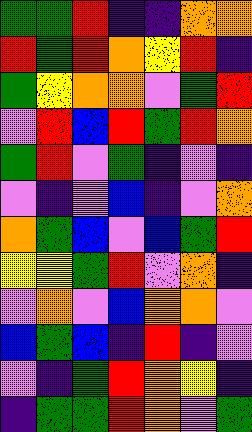[["green", "green", "red", "indigo", "indigo", "orange", "orange"], ["red", "green", "red", "orange", "yellow", "red", "indigo"], ["green", "yellow", "orange", "orange", "violet", "green", "red"], ["violet", "red", "blue", "red", "green", "red", "orange"], ["green", "red", "violet", "green", "indigo", "violet", "indigo"], ["violet", "indigo", "violet", "blue", "indigo", "violet", "orange"], ["orange", "green", "blue", "violet", "blue", "green", "red"], ["yellow", "yellow", "green", "red", "violet", "orange", "indigo"], ["violet", "orange", "violet", "blue", "orange", "orange", "violet"], ["blue", "green", "blue", "indigo", "red", "indigo", "violet"], ["violet", "indigo", "green", "red", "orange", "yellow", "indigo"], ["indigo", "green", "green", "red", "orange", "violet", "green"]]